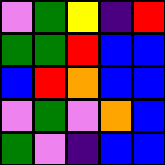[["violet", "green", "yellow", "indigo", "red"], ["green", "green", "red", "blue", "blue"], ["blue", "red", "orange", "blue", "blue"], ["violet", "green", "violet", "orange", "blue"], ["green", "violet", "indigo", "blue", "blue"]]